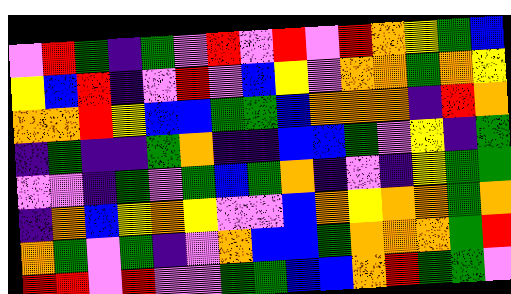[["violet", "red", "green", "indigo", "green", "violet", "red", "violet", "red", "violet", "red", "orange", "yellow", "green", "blue"], ["yellow", "blue", "red", "indigo", "violet", "red", "violet", "blue", "yellow", "violet", "orange", "orange", "green", "orange", "yellow"], ["orange", "orange", "red", "yellow", "blue", "blue", "green", "green", "blue", "orange", "orange", "orange", "indigo", "red", "orange"], ["indigo", "green", "indigo", "indigo", "green", "orange", "indigo", "indigo", "blue", "blue", "green", "violet", "yellow", "indigo", "green"], ["violet", "violet", "indigo", "green", "violet", "green", "blue", "green", "orange", "indigo", "violet", "indigo", "yellow", "green", "green"], ["indigo", "orange", "blue", "yellow", "orange", "yellow", "violet", "violet", "blue", "orange", "yellow", "orange", "orange", "green", "orange"], ["orange", "green", "violet", "green", "indigo", "violet", "orange", "blue", "blue", "green", "orange", "orange", "orange", "green", "red"], ["red", "red", "violet", "red", "violet", "violet", "green", "green", "blue", "blue", "orange", "red", "green", "green", "violet"]]